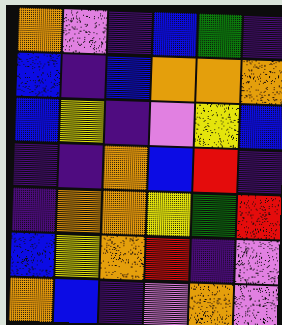[["orange", "violet", "indigo", "blue", "green", "indigo"], ["blue", "indigo", "blue", "orange", "orange", "orange"], ["blue", "yellow", "indigo", "violet", "yellow", "blue"], ["indigo", "indigo", "orange", "blue", "red", "indigo"], ["indigo", "orange", "orange", "yellow", "green", "red"], ["blue", "yellow", "orange", "red", "indigo", "violet"], ["orange", "blue", "indigo", "violet", "orange", "violet"]]